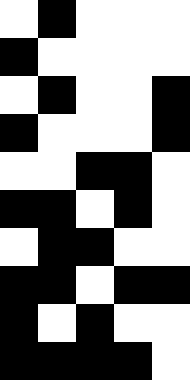[["white", "black", "white", "white", "white"], ["black", "white", "white", "white", "white"], ["white", "black", "white", "white", "black"], ["black", "white", "white", "white", "black"], ["white", "white", "black", "black", "white"], ["black", "black", "white", "black", "white"], ["white", "black", "black", "white", "white"], ["black", "black", "white", "black", "black"], ["black", "white", "black", "white", "white"], ["black", "black", "black", "black", "white"]]